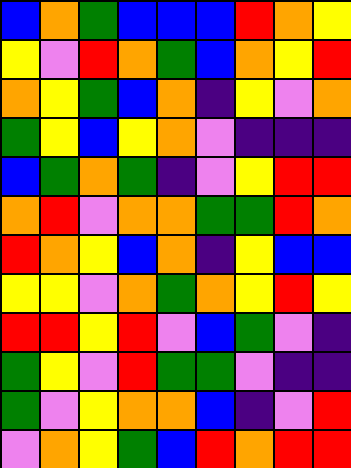[["blue", "orange", "green", "blue", "blue", "blue", "red", "orange", "yellow"], ["yellow", "violet", "red", "orange", "green", "blue", "orange", "yellow", "red"], ["orange", "yellow", "green", "blue", "orange", "indigo", "yellow", "violet", "orange"], ["green", "yellow", "blue", "yellow", "orange", "violet", "indigo", "indigo", "indigo"], ["blue", "green", "orange", "green", "indigo", "violet", "yellow", "red", "red"], ["orange", "red", "violet", "orange", "orange", "green", "green", "red", "orange"], ["red", "orange", "yellow", "blue", "orange", "indigo", "yellow", "blue", "blue"], ["yellow", "yellow", "violet", "orange", "green", "orange", "yellow", "red", "yellow"], ["red", "red", "yellow", "red", "violet", "blue", "green", "violet", "indigo"], ["green", "yellow", "violet", "red", "green", "green", "violet", "indigo", "indigo"], ["green", "violet", "yellow", "orange", "orange", "blue", "indigo", "violet", "red"], ["violet", "orange", "yellow", "green", "blue", "red", "orange", "red", "red"]]